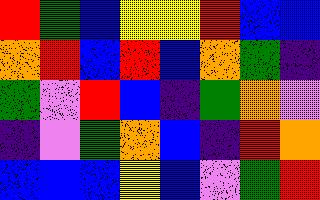[["red", "green", "blue", "yellow", "yellow", "red", "blue", "blue"], ["orange", "red", "blue", "red", "blue", "orange", "green", "indigo"], ["green", "violet", "red", "blue", "indigo", "green", "orange", "violet"], ["indigo", "violet", "green", "orange", "blue", "indigo", "red", "orange"], ["blue", "blue", "blue", "yellow", "blue", "violet", "green", "red"]]